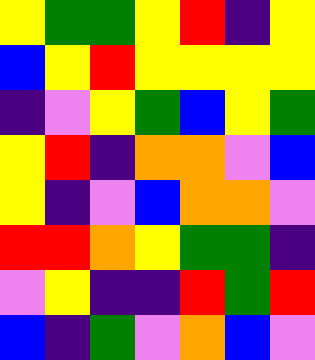[["yellow", "green", "green", "yellow", "red", "indigo", "yellow"], ["blue", "yellow", "red", "yellow", "yellow", "yellow", "yellow"], ["indigo", "violet", "yellow", "green", "blue", "yellow", "green"], ["yellow", "red", "indigo", "orange", "orange", "violet", "blue"], ["yellow", "indigo", "violet", "blue", "orange", "orange", "violet"], ["red", "red", "orange", "yellow", "green", "green", "indigo"], ["violet", "yellow", "indigo", "indigo", "red", "green", "red"], ["blue", "indigo", "green", "violet", "orange", "blue", "violet"]]